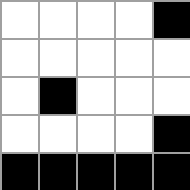[["white", "white", "white", "white", "black"], ["white", "white", "white", "white", "white"], ["white", "black", "white", "white", "white"], ["white", "white", "white", "white", "black"], ["black", "black", "black", "black", "black"]]